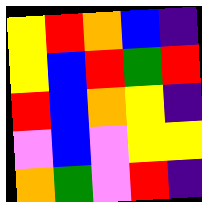[["yellow", "red", "orange", "blue", "indigo"], ["yellow", "blue", "red", "green", "red"], ["red", "blue", "orange", "yellow", "indigo"], ["violet", "blue", "violet", "yellow", "yellow"], ["orange", "green", "violet", "red", "indigo"]]